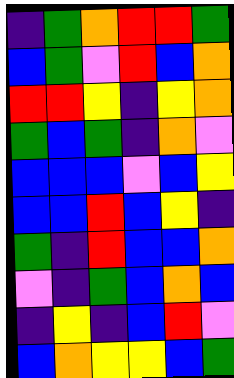[["indigo", "green", "orange", "red", "red", "green"], ["blue", "green", "violet", "red", "blue", "orange"], ["red", "red", "yellow", "indigo", "yellow", "orange"], ["green", "blue", "green", "indigo", "orange", "violet"], ["blue", "blue", "blue", "violet", "blue", "yellow"], ["blue", "blue", "red", "blue", "yellow", "indigo"], ["green", "indigo", "red", "blue", "blue", "orange"], ["violet", "indigo", "green", "blue", "orange", "blue"], ["indigo", "yellow", "indigo", "blue", "red", "violet"], ["blue", "orange", "yellow", "yellow", "blue", "green"]]